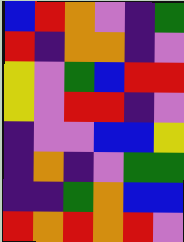[["blue", "red", "orange", "violet", "indigo", "green"], ["red", "indigo", "orange", "orange", "indigo", "violet"], ["yellow", "violet", "green", "blue", "red", "red"], ["yellow", "violet", "red", "red", "indigo", "violet"], ["indigo", "violet", "violet", "blue", "blue", "yellow"], ["indigo", "orange", "indigo", "violet", "green", "green"], ["indigo", "indigo", "green", "orange", "blue", "blue"], ["red", "orange", "red", "orange", "red", "violet"]]